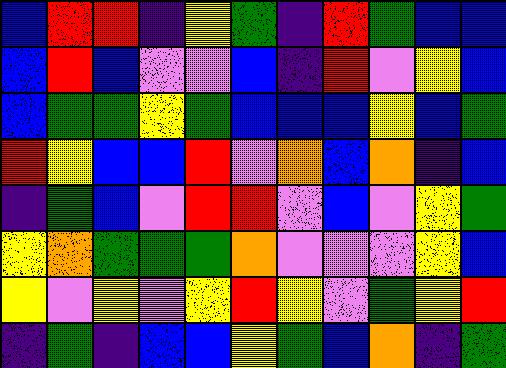[["blue", "red", "red", "indigo", "yellow", "green", "indigo", "red", "green", "blue", "blue"], ["blue", "red", "blue", "violet", "violet", "blue", "indigo", "red", "violet", "yellow", "blue"], ["blue", "green", "green", "yellow", "green", "blue", "blue", "blue", "yellow", "blue", "green"], ["red", "yellow", "blue", "blue", "red", "violet", "orange", "blue", "orange", "indigo", "blue"], ["indigo", "green", "blue", "violet", "red", "red", "violet", "blue", "violet", "yellow", "green"], ["yellow", "orange", "green", "green", "green", "orange", "violet", "violet", "violet", "yellow", "blue"], ["yellow", "violet", "yellow", "violet", "yellow", "red", "yellow", "violet", "green", "yellow", "red"], ["indigo", "green", "indigo", "blue", "blue", "yellow", "green", "blue", "orange", "indigo", "green"]]